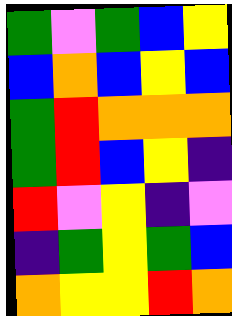[["green", "violet", "green", "blue", "yellow"], ["blue", "orange", "blue", "yellow", "blue"], ["green", "red", "orange", "orange", "orange"], ["green", "red", "blue", "yellow", "indigo"], ["red", "violet", "yellow", "indigo", "violet"], ["indigo", "green", "yellow", "green", "blue"], ["orange", "yellow", "yellow", "red", "orange"]]